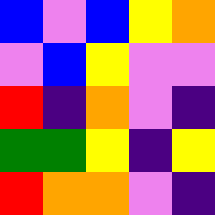[["blue", "violet", "blue", "yellow", "orange"], ["violet", "blue", "yellow", "violet", "violet"], ["red", "indigo", "orange", "violet", "indigo"], ["green", "green", "yellow", "indigo", "yellow"], ["red", "orange", "orange", "violet", "indigo"]]